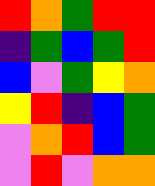[["red", "orange", "green", "red", "red"], ["indigo", "green", "blue", "green", "red"], ["blue", "violet", "green", "yellow", "orange"], ["yellow", "red", "indigo", "blue", "green"], ["violet", "orange", "red", "blue", "green"], ["violet", "red", "violet", "orange", "orange"]]